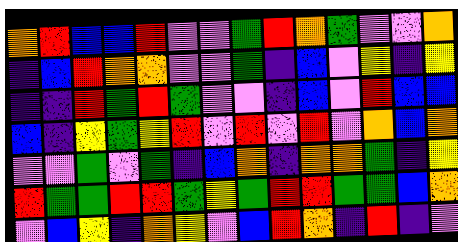[["orange", "red", "blue", "blue", "red", "violet", "violet", "green", "red", "orange", "green", "violet", "violet", "orange"], ["indigo", "blue", "red", "orange", "orange", "violet", "violet", "green", "indigo", "blue", "violet", "yellow", "indigo", "yellow"], ["indigo", "indigo", "red", "green", "red", "green", "violet", "violet", "indigo", "blue", "violet", "red", "blue", "blue"], ["blue", "indigo", "yellow", "green", "yellow", "red", "violet", "red", "violet", "red", "violet", "orange", "blue", "orange"], ["violet", "violet", "green", "violet", "green", "indigo", "blue", "orange", "indigo", "orange", "orange", "green", "indigo", "yellow"], ["red", "green", "green", "red", "red", "green", "yellow", "green", "red", "red", "green", "green", "blue", "orange"], ["violet", "blue", "yellow", "indigo", "orange", "yellow", "violet", "blue", "red", "orange", "indigo", "red", "indigo", "violet"]]